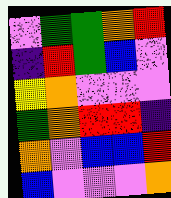[["violet", "green", "green", "orange", "red"], ["indigo", "red", "green", "blue", "violet"], ["yellow", "orange", "violet", "violet", "violet"], ["green", "orange", "red", "red", "indigo"], ["orange", "violet", "blue", "blue", "red"], ["blue", "violet", "violet", "violet", "orange"]]